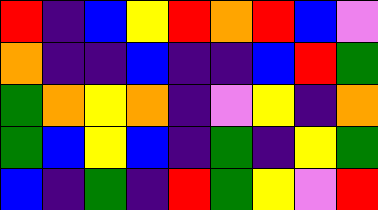[["red", "indigo", "blue", "yellow", "red", "orange", "red", "blue", "violet"], ["orange", "indigo", "indigo", "blue", "indigo", "indigo", "blue", "red", "green"], ["green", "orange", "yellow", "orange", "indigo", "violet", "yellow", "indigo", "orange"], ["green", "blue", "yellow", "blue", "indigo", "green", "indigo", "yellow", "green"], ["blue", "indigo", "green", "indigo", "red", "green", "yellow", "violet", "red"]]